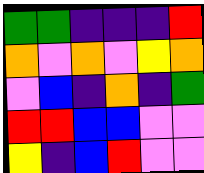[["green", "green", "indigo", "indigo", "indigo", "red"], ["orange", "violet", "orange", "violet", "yellow", "orange"], ["violet", "blue", "indigo", "orange", "indigo", "green"], ["red", "red", "blue", "blue", "violet", "violet"], ["yellow", "indigo", "blue", "red", "violet", "violet"]]